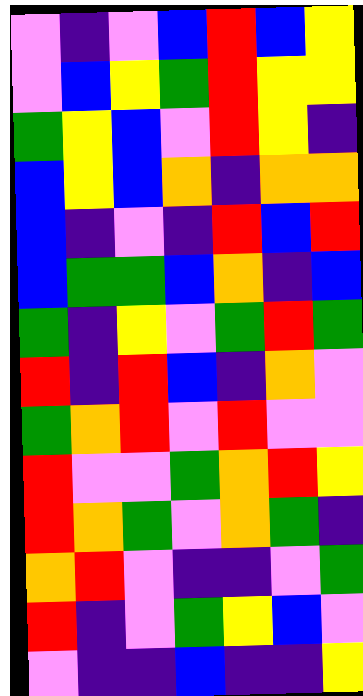[["violet", "indigo", "violet", "blue", "red", "blue", "yellow"], ["violet", "blue", "yellow", "green", "red", "yellow", "yellow"], ["green", "yellow", "blue", "violet", "red", "yellow", "indigo"], ["blue", "yellow", "blue", "orange", "indigo", "orange", "orange"], ["blue", "indigo", "violet", "indigo", "red", "blue", "red"], ["blue", "green", "green", "blue", "orange", "indigo", "blue"], ["green", "indigo", "yellow", "violet", "green", "red", "green"], ["red", "indigo", "red", "blue", "indigo", "orange", "violet"], ["green", "orange", "red", "violet", "red", "violet", "violet"], ["red", "violet", "violet", "green", "orange", "red", "yellow"], ["red", "orange", "green", "violet", "orange", "green", "indigo"], ["orange", "red", "violet", "indigo", "indigo", "violet", "green"], ["red", "indigo", "violet", "green", "yellow", "blue", "violet"], ["violet", "indigo", "indigo", "blue", "indigo", "indigo", "yellow"]]